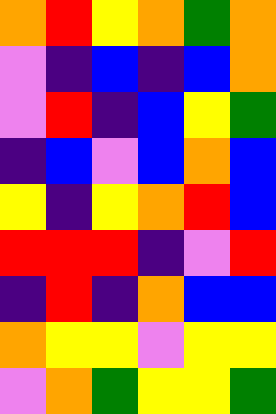[["orange", "red", "yellow", "orange", "green", "orange"], ["violet", "indigo", "blue", "indigo", "blue", "orange"], ["violet", "red", "indigo", "blue", "yellow", "green"], ["indigo", "blue", "violet", "blue", "orange", "blue"], ["yellow", "indigo", "yellow", "orange", "red", "blue"], ["red", "red", "red", "indigo", "violet", "red"], ["indigo", "red", "indigo", "orange", "blue", "blue"], ["orange", "yellow", "yellow", "violet", "yellow", "yellow"], ["violet", "orange", "green", "yellow", "yellow", "green"]]